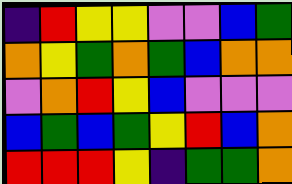[["indigo", "red", "yellow", "yellow", "violet", "violet", "blue", "green"], ["orange", "yellow", "green", "orange", "green", "blue", "orange", "orange"], ["violet", "orange", "red", "yellow", "blue", "violet", "violet", "violet"], ["blue", "green", "blue", "green", "yellow", "red", "blue", "orange"], ["red", "red", "red", "yellow", "indigo", "green", "green", "orange"]]